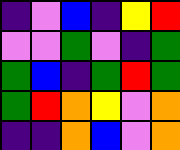[["indigo", "violet", "blue", "indigo", "yellow", "red"], ["violet", "violet", "green", "violet", "indigo", "green"], ["green", "blue", "indigo", "green", "red", "green"], ["green", "red", "orange", "yellow", "violet", "orange"], ["indigo", "indigo", "orange", "blue", "violet", "orange"]]